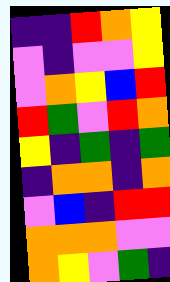[["indigo", "indigo", "red", "orange", "yellow"], ["violet", "indigo", "violet", "violet", "yellow"], ["violet", "orange", "yellow", "blue", "red"], ["red", "green", "violet", "red", "orange"], ["yellow", "indigo", "green", "indigo", "green"], ["indigo", "orange", "orange", "indigo", "orange"], ["violet", "blue", "indigo", "red", "red"], ["orange", "orange", "orange", "violet", "violet"], ["orange", "yellow", "violet", "green", "indigo"]]